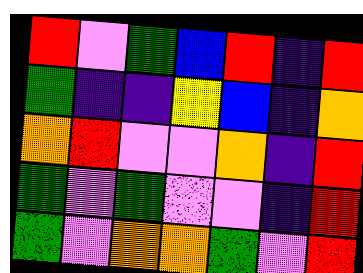[["red", "violet", "green", "blue", "red", "indigo", "red"], ["green", "indigo", "indigo", "yellow", "blue", "indigo", "orange"], ["orange", "red", "violet", "violet", "orange", "indigo", "red"], ["green", "violet", "green", "violet", "violet", "indigo", "red"], ["green", "violet", "orange", "orange", "green", "violet", "red"]]